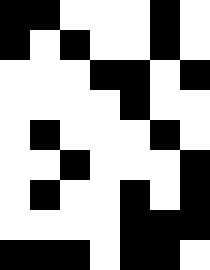[["black", "black", "white", "white", "white", "black", "white"], ["black", "white", "black", "white", "white", "black", "white"], ["white", "white", "white", "black", "black", "white", "black"], ["white", "white", "white", "white", "black", "white", "white"], ["white", "black", "white", "white", "white", "black", "white"], ["white", "white", "black", "white", "white", "white", "black"], ["white", "black", "white", "white", "black", "white", "black"], ["white", "white", "white", "white", "black", "black", "black"], ["black", "black", "black", "white", "black", "black", "white"]]